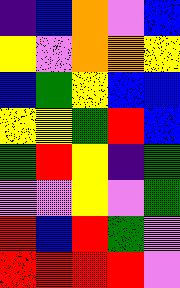[["indigo", "blue", "orange", "violet", "blue"], ["yellow", "violet", "orange", "orange", "yellow"], ["blue", "green", "yellow", "blue", "blue"], ["yellow", "yellow", "green", "red", "blue"], ["green", "red", "yellow", "indigo", "green"], ["violet", "violet", "yellow", "violet", "green"], ["red", "blue", "red", "green", "violet"], ["red", "red", "red", "red", "violet"]]